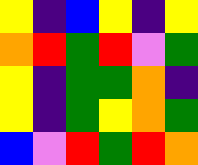[["yellow", "indigo", "blue", "yellow", "indigo", "yellow"], ["orange", "red", "green", "red", "violet", "green"], ["yellow", "indigo", "green", "green", "orange", "indigo"], ["yellow", "indigo", "green", "yellow", "orange", "green"], ["blue", "violet", "red", "green", "red", "orange"]]